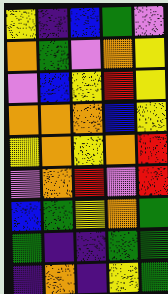[["yellow", "indigo", "blue", "green", "violet"], ["orange", "green", "violet", "orange", "yellow"], ["violet", "blue", "yellow", "red", "yellow"], ["orange", "orange", "orange", "blue", "yellow"], ["yellow", "orange", "yellow", "orange", "red"], ["violet", "orange", "red", "violet", "red"], ["blue", "green", "yellow", "orange", "green"], ["green", "indigo", "indigo", "green", "green"], ["indigo", "orange", "indigo", "yellow", "green"]]